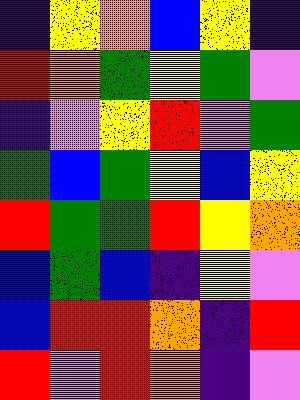[["indigo", "yellow", "orange", "blue", "yellow", "indigo"], ["red", "orange", "green", "yellow", "green", "violet"], ["indigo", "violet", "yellow", "red", "violet", "green"], ["green", "blue", "green", "yellow", "blue", "yellow"], ["red", "green", "green", "red", "yellow", "orange"], ["blue", "green", "blue", "indigo", "yellow", "violet"], ["blue", "red", "red", "orange", "indigo", "red"], ["red", "violet", "red", "orange", "indigo", "violet"]]